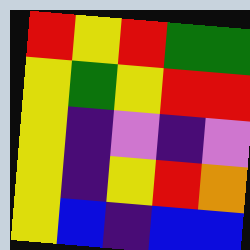[["red", "yellow", "red", "green", "green"], ["yellow", "green", "yellow", "red", "red"], ["yellow", "indigo", "violet", "indigo", "violet"], ["yellow", "indigo", "yellow", "red", "orange"], ["yellow", "blue", "indigo", "blue", "blue"]]